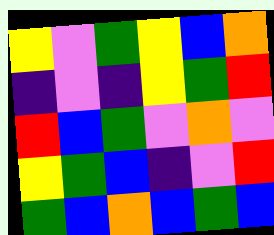[["yellow", "violet", "green", "yellow", "blue", "orange"], ["indigo", "violet", "indigo", "yellow", "green", "red"], ["red", "blue", "green", "violet", "orange", "violet"], ["yellow", "green", "blue", "indigo", "violet", "red"], ["green", "blue", "orange", "blue", "green", "blue"]]